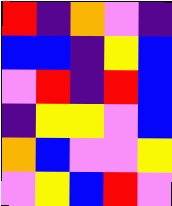[["red", "indigo", "orange", "violet", "indigo"], ["blue", "blue", "indigo", "yellow", "blue"], ["violet", "red", "indigo", "red", "blue"], ["indigo", "yellow", "yellow", "violet", "blue"], ["orange", "blue", "violet", "violet", "yellow"], ["violet", "yellow", "blue", "red", "violet"]]